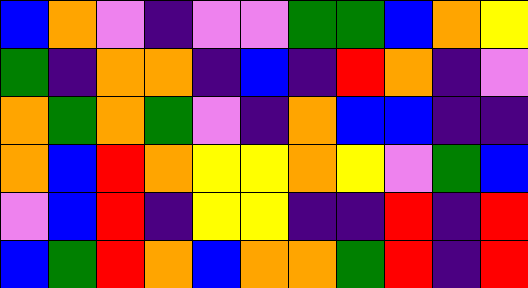[["blue", "orange", "violet", "indigo", "violet", "violet", "green", "green", "blue", "orange", "yellow"], ["green", "indigo", "orange", "orange", "indigo", "blue", "indigo", "red", "orange", "indigo", "violet"], ["orange", "green", "orange", "green", "violet", "indigo", "orange", "blue", "blue", "indigo", "indigo"], ["orange", "blue", "red", "orange", "yellow", "yellow", "orange", "yellow", "violet", "green", "blue"], ["violet", "blue", "red", "indigo", "yellow", "yellow", "indigo", "indigo", "red", "indigo", "red"], ["blue", "green", "red", "orange", "blue", "orange", "orange", "green", "red", "indigo", "red"]]